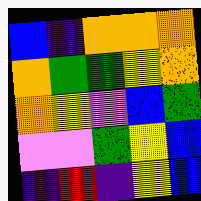[["blue", "indigo", "orange", "orange", "orange"], ["orange", "green", "green", "yellow", "orange"], ["orange", "yellow", "violet", "blue", "green"], ["violet", "violet", "green", "yellow", "blue"], ["indigo", "red", "indigo", "yellow", "blue"]]